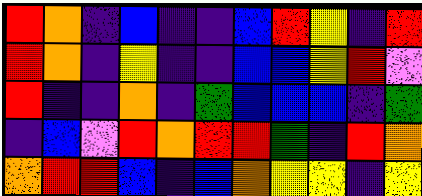[["red", "orange", "indigo", "blue", "indigo", "indigo", "blue", "red", "yellow", "indigo", "red"], ["red", "orange", "indigo", "yellow", "indigo", "indigo", "blue", "blue", "yellow", "red", "violet"], ["red", "indigo", "indigo", "orange", "indigo", "green", "blue", "blue", "blue", "indigo", "green"], ["indigo", "blue", "violet", "red", "orange", "red", "red", "green", "indigo", "red", "orange"], ["orange", "red", "red", "blue", "indigo", "blue", "orange", "yellow", "yellow", "indigo", "yellow"]]